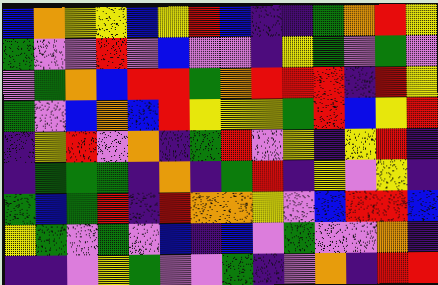[["blue", "orange", "yellow", "yellow", "blue", "yellow", "red", "blue", "indigo", "indigo", "green", "orange", "red", "yellow"], ["green", "violet", "violet", "red", "violet", "blue", "violet", "violet", "indigo", "yellow", "green", "violet", "green", "violet"], ["violet", "green", "orange", "blue", "red", "red", "green", "orange", "red", "red", "red", "indigo", "red", "yellow"], ["green", "violet", "blue", "orange", "blue", "red", "yellow", "yellow", "yellow", "green", "red", "blue", "yellow", "red"], ["indigo", "yellow", "red", "violet", "orange", "indigo", "green", "red", "violet", "yellow", "indigo", "yellow", "red", "indigo"], ["indigo", "green", "green", "green", "indigo", "orange", "indigo", "green", "red", "indigo", "yellow", "violet", "yellow", "indigo"], ["green", "blue", "green", "red", "indigo", "red", "orange", "orange", "yellow", "violet", "blue", "red", "red", "blue"], ["yellow", "green", "violet", "green", "violet", "blue", "indigo", "blue", "violet", "green", "violet", "violet", "orange", "indigo"], ["indigo", "indigo", "violet", "yellow", "green", "violet", "violet", "green", "indigo", "violet", "orange", "indigo", "red", "red"]]